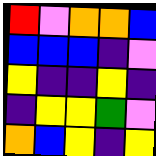[["red", "violet", "orange", "orange", "blue"], ["blue", "blue", "blue", "indigo", "violet"], ["yellow", "indigo", "indigo", "yellow", "indigo"], ["indigo", "yellow", "yellow", "green", "violet"], ["orange", "blue", "yellow", "indigo", "yellow"]]